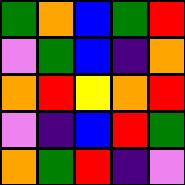[["green", "orange", "blue", "green", "red"], ["violet", "green", "blue", "indigo", "orange"], ["orange", "red", "yellow", "orange", "red"], ["violet", "indigo", "blue", "red", "green"], ["orange", "green", "red", "indigo", "violet"]]